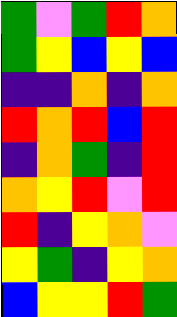[["green", "violet", "green", "red", "orange"], ["green", "yellow", "blue", "yellow", "blue"], ["indigo", "indigo", "orange", "indigo", "orange"], ["red", "orange", "red", "blue", "red"], ["indigo", "orange", "green", "indigo", "red"], ["orange", "yellow", "red", "violet", "red"], ["red", "indigo", "yellow", "orange", "violet"], ["yellow", "green", "indigo", "yellow", "orange"], ["blue", "yellow", "yellow", "red", "green"]]